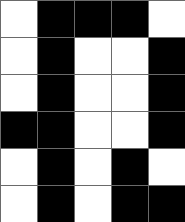[["white", "black", "black", "black", "white"], ["white", "black", "white", "white", "black"], ["white", "black", "white", "white", "black"], ["black", "black", "white", "white", "black"], ["white", "black", "white", "black", "white"], ["white", "black", "white", "black", "black"]]